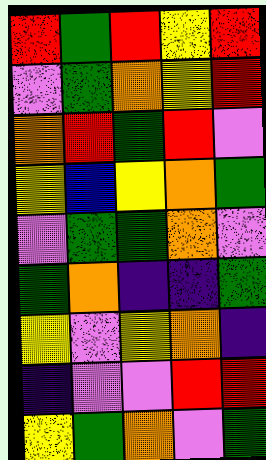[["red", "green", "red", "yellow", "red"], ["violet", "green", "orange", "yellow", "red"], ["orange", "red", "green", "red", "violet"], ["yellow", "blue", "yellow", "orange", "green"], ["violet", "green", "green", "orange", "violet"], ["green", "orange", "indigo", "indigo", "green"], ["yellow", "violet", "yellow", "orange", "indigo"], ["indigo", "violet", "violet", "red", "red"], ["yellow", "green", "orange", "violet", "green"]]